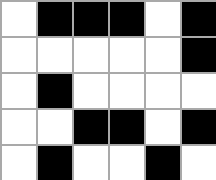[["white", "black", "black", "black", "white", "black"], ["white", "white", "white", "white", "white", "black"], ["white", "black", "white", "white", "white", "white"], ["white", "white", "black", "black", "white", "black"], ["white", "black", "white", "white", "black", "white"]]